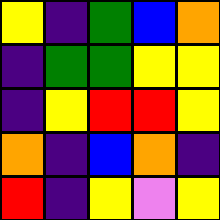[["yellow", "indigo", "green", "blue", "orange"], ["indigo", "green", "green", "yellow", "yellow"], ["indigo", "yellow", "red", "red", "yellow"], ["orange", "indigo", "blue", "orange", "indigo"], ["red", "indigo", "yellow", "violet", "yellow"]]